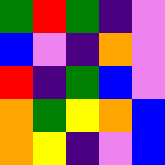[["green", "red", "green", "indigo", "violet"], ["blue", "violet", "indigo", "orange", "violet"], ["red", "indigo", "green", "blue", "violet"], ["orange", "green", "yellow", "orange", "blue"], ["orange", "yellow", "indigo", "violet", "blue"]]